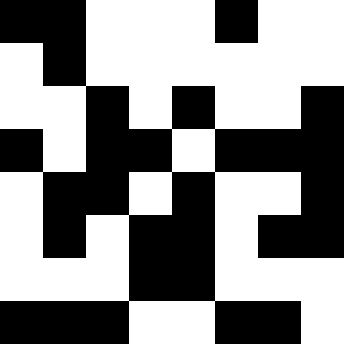[["black", "black", "white", "white", "white", "black", "white", "white"], ["white", "black", "white", "white", "white", "white", "white", "white"], ["white", "white", "black", "white", "black", "white", "white", "black"], ["black", "white", "black", "black", "white", "black", "black", "black"], ["white", "black", "black", "white", "black", "white", "white", "black"], ["white", "black", "white", "black", "black", "white", "black", "black"], ["white", "white", "white", "black", "black", "white", "white", "white"], ["black", "black", "black", "white", "white", "black", "black", "white"]]